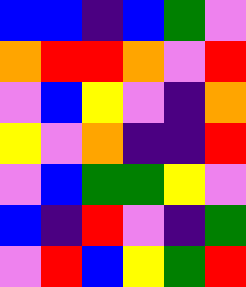[["blue", "blue", "indigo", "blue", "green", "violet"], ["orange", "red", "red", "orange", "violet", "red"], ["violet", "blue", "yellow", "violet", "indigo", "orange"], ["yellow", "violet", "orange", "indigo", "indigo", "red"], ["violet", "blue", "green", "green", "yellow", "violet"], ["blue", "indigo", "red", "violet", "indigo", "green"], ["violet", "red", "blue", "yellow", "green", "red"]]